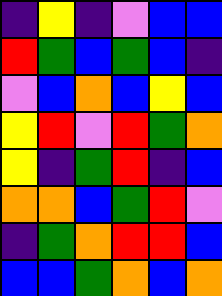[["indigo", "yellow", "indigo", "violet", "blue", "blue"], ["red", "green", "blue", "green", "blue", "indigo"], ["violet", "blue", "orange", "blue", "yellow", "blue"], ["yellow", "red", "violet", "red", "green", "orange"], ["yellow", "indigo", "green", "red", "indigo", "blue"], ["orange", "orange", "blue", "green", "red", "violet"], ["indigo", "green", "orange", "red", "red", "blue"], ["blue", "blue", "green", "orange", "blue", "orange"]]